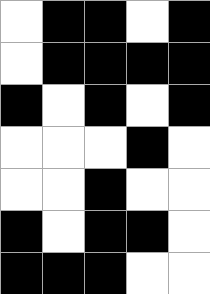[["white", "black", "black", "white", "black"], ["white", "black", "black", "black", "black"], ["black", "white", "black", "white", "black"], ["white", "white", "white", "black", "white"], ["white", "white", "black", "white", "white"], ["black", "white", "black", "black", "white"], ["black", "black", "black", "white", "white"]]